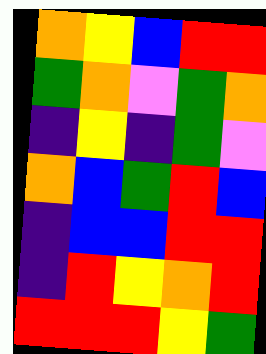[["orange", "yellow", "blue", "red", "red"], ["green", "orange", "violet", "green", "orange"], ["indigo", "yellow", "indigo", "green", "violet"], ["orange", "blue", "green", "red", "blue"], ["indigo", "blue", "blue", "red", "red"], ["indigo", "red", "yellow", "orange", "red"], ["red", "red", "red", "yellow", "green"]]